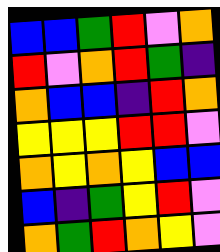[["blue", "blue", "green", "red", "violet", "orange"], ["red", "violet", "orange", "red", "green", "indigo"], ["orange", "blue", "blue", "indigo", "red", "orange"], ["yellow", "yellow", "yellow", "red", "red", "violet"], ["orange", "yellow", "orange", "yellow", "blue", "blue"], ["blue", "indigo", "green", "yellow", "red", "violet"], ["orange", "green", "red", "orange", "yellow", "violet"]]